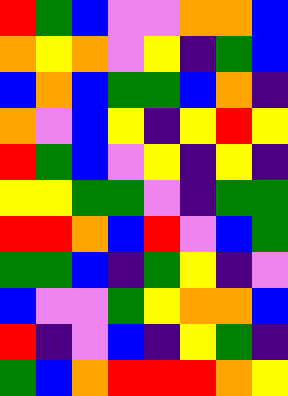[["red", "green", "blue", "violet", "violet", "orange", "orange", "blue"], ["orange", "yellow", "orange", "violet", "yellow", "indigo", "green", "blue"], ["blue", "orange", "blue", "green", "green", "blue", "orange", "indigo"], ["orange", "violet", "blue", "yellow", "indigo", "yellow", "red", "yellow"], ["red", "green", "blue", "violet", "yellow", "indigo", "yellow", "indigo"], ["yellow", "yellow", "green", "green", "violet", "indigo", "green", "green"], ["red", "red", "orange", "blue", "red", "violet", "blue", "green"], ["green", "green", "blue", "indigo", "green", "yellow", "indigo", "violet"], ["blue", "violet", "violet", "green", "yellow", "orange", "orange", "blue"], ["red", "indigo", "violet", "blue", "indigo", "yellow", "green", "indigo"], ["green", "blue", "orange", "red", "red", "red", "orange", "yellow"]]